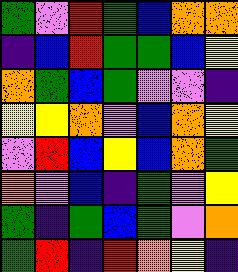[["green", "violet", "red", "green", "blue", "orange", "orange"], ["indigo", "blue", "red", "green", "green", "blue", "yellow"], ["orange", "green", "blue", "green", "violet", "violet", "indigo"], ["yellow", "yellow", "orange", "violet", "blue", "orange", "yellow"], ["violet", "red", "blue", "yellow", "blue", "orange", "green"], ["orange", "violet", "blue", "indigo", "green", "violet", "yellow"], ["green", "indigo", "green", "blue", "green", "violet", "orange"], ["green", "red", "indigo", "red", "orange", "yellow", "indigo"]]